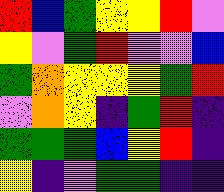[["red", "blue", "green", "yellow", "yellow", "red", "violet"], ["yellow", "violet", "green", "red", "violet", "violet", "blue"], ["green", "orange", "yellow", "yellow", "yellow", "green", "red"], ["violet", "orange", "yellow", "indigo", "green", "red", "indigo"], ["green", "green", "green", "blue", "yellow", "red", "indigo"], ["yellow", "indigo", "violet", "green", "green", "indigo", "indigo"]]